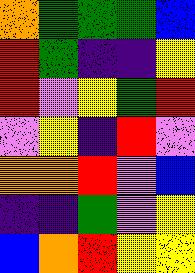[["orange", "green", "green", "green", "blue"], ["red", "green", "indigo", "indigo", "yellow"], ["red", "violet", "yellow", "green", "red"], ["violet", "yellow", "indigo", "red", "violet"], ["orange", "orange", "red", "violet", "blue"], ["indigo", "indigo", "green", "violet", "yellow"], ["blue", "orange", "red", "yellow", "yellow"]]